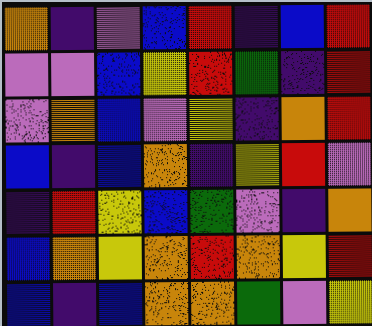[["orange", "indigo", "violet", "blue", "red", "indigo", "blue", "red"], ["violet", "violet", "blue", "yellow", "red", "green", "indigo", "red"], ["violet", "orange", "blue", "violet", "yellow", "indigo", "orange", "red"], ["blue", "indigo", "blue", "orange", "indigo", "yellow", "red", "violet"], ["indigo", "red", "yellow", "blue", "green", "violet", "indigo", "orange"], ["blue", "orange", "yellow", "orange", "red", "orange", "yellow", "red"], ["blue", "indigo", "blue", "orange", "orange", "green", "violet", "yellow"]]